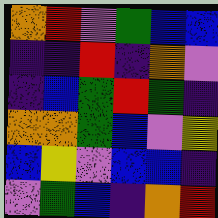[["orange", "red", "violet", "green", "blue", "blue"], ["indigo", "indigo", "red", "indigo", "orange", "violet"], ["indigo", "blue", "green", "red", "green", "indigo"], ["orange", "orange", "green", "blue", "violet", "yellow"], ["blue", "yellow", "violet", "blue", "blue", "indigo"], ["violet", "green", "blue", "indigo", "orange", "red"]]